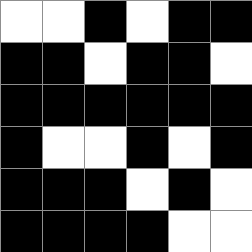[["white", "white", "black", "white", "black", "black"], ["black", "black", "white", "black", "black", "white"], ["black", "black", "black", "black", "black", "black"], ["black", "white", "white", "black", "white", "black"], ["black", "black", "black", "white", "black", "white"], ["black", "black", "black", "black", "white", "white"]]